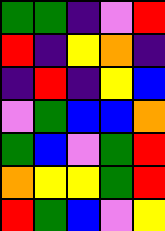[["green", "green", "indigo", "violet", "red"], ["red", "indigo", "yellow", "orange", "indigo"], ["indigo", "red", "indigo", "yellow", "blue"], ["violet", "green", "blue", "blue", "orange"], ["green", "blue", "violet", "green", "red"], ["orange", "yellow", "yellow", "green", "red"], ["red", "green", "blue", "violet", "yellow"]]